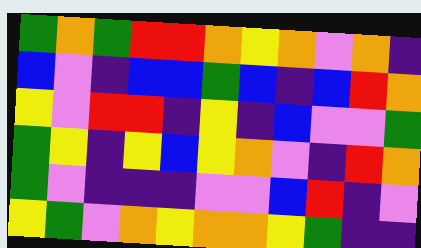[["green", "orange", "green", "red", "red", "orange", "yellow", "orange", "violet", "orange", "indigo"], ["blue", "violet", "indigo", "blue", "blue", "green", "blue", "indigo", "blue", "red", "orange"], ["yellow", "violet", "red", "red", "indigo", "yellow", "indigo", "blue", "violet", "violet", "green"], ["green", "yellow", "indigo", "yellow", "blue", "yellow", "orange", "violet", "indigo", "red", "orange"], ["green", "violet", "indigo", "indigo", "indigo", "violet", "violet", "blue", "red", "indigo", "violet"], ["yellow", "green", "violet", "orange", "yellow", "orange", "orange", "yellow", "green", "indigo", "indigo"]]